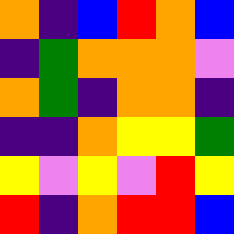[["orange", "indigo", "blue", "red", "orange", "blue"], ["indigo", "green", "orange", "orange", "orange", "violet"], ["orange", "green", "indigo", "orange", "orange", "indigo"], ["indigo", "indigo", "orange", "yellow", "yellow", "green"], ["yellow", "violet", "yellow", "violet", "red", "yellow"], ["red", "indigo", "orange", "red", "red", "blue"]]